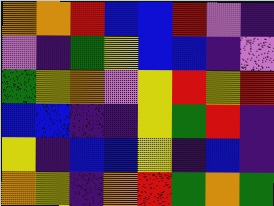[["orange", "orange", "red", "blue", "blue", "red", "violet", "indigo"], ["violet", "indigo", "green", "yellow", "blue", "blue", "indigo", "violet"], ["green", "yellow", "orange", "violet", "yellow", "red", "yellow", "red"], ["blue", "blue", "indigo", "indigo", "yellow", "green", "red", "indigo"], ["yellow", "indigo", "blue", "blue", "yellow", "indigo", "blue", "indigo"], ["orange", "yellow", "indigo", "orange", "red", "green", "orange", "green"]]